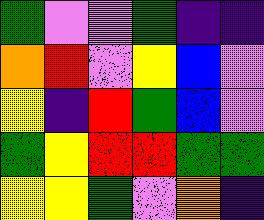[["green", "violet", "violet", "green", "indigo", "indigo"], ["orange", "red", "violet", "yellow", "blue", "violet"], ["yellow", "indigo", "red", "green", "blue", "violet"], ["green", "yellow", "red", "red", "green", "green"], ["yellow", "yellow", "green", "violet", "orange", "indigo"]]